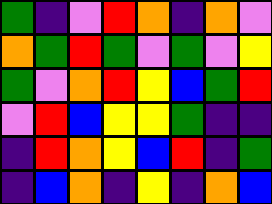[["green", "indigo", "violet", "red", "orange", "indigo", "orange", "violet"], ["orange", "green", "red", "green", "violet", "green", "violet", "yellow"], ["green", "violet", "orange", "red", "yellow", "blue", "green", "red"], ["violet", "red", "blue", "yellow", "yellow", "green", "indigo", "indigo"], ["indigo", "red", "orange", "yellow", "blue", "red", "indigo", "green"], ["indigo", "blue", "orange", "indigo", "yellow", "indigo", "orange", "blue"]]